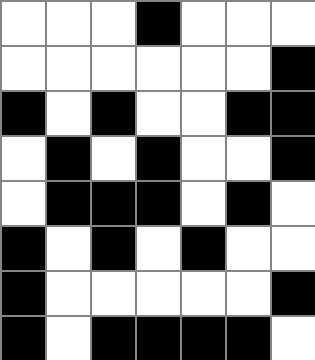[["white", "white", "white", "black", "white", "white", "white"], ["white", "white", "white", "white", "white", "white", "black"], ["black", "white", "black", "white", "white", "black", "black"], ["white", "black", "white", "black", "white", "white", "black"], ["white", "black", "black", "black", "white", "black", "white"], ["black", "white", "black", "white", "black", "white", "white"], ["black", "white", "white", "white", "white", "white", "black"], ["black", "white", "black", "black", "black", "black", "white"]]